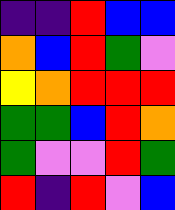[["indigo", "indigo", "red", "blue", "blue"], ["orange", "blue", "red", "green", "violet"], ["yellow", "orange", "red", "red", "red"], ["green", "green", "blue", "red", "orange"], ["green", "violet", "violet", "red", "green"], ["red", "indigo", "red", "violet", "blue"]]